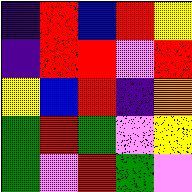[["indigo", "red", "blue", "red", "yellow"], ["indigo", "red", "red", "violet", "red"], ["yellow", "blue", "red", "indigo", "orange"], ["green", "red", "green", "violet", "yellow"], ["green", "violet", "red", "green", "violet"]]